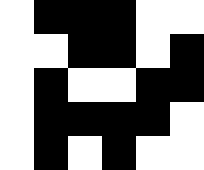[["white", "black", "black", "black", "white", "white"], ["white", "white", "black", "black", "white", "black"], ["white", "black", "white", "white", "black", "black"], ["white", "black", "black", "black", "black", "white"], ["white", "black", "white", "black", "white", "white"]]